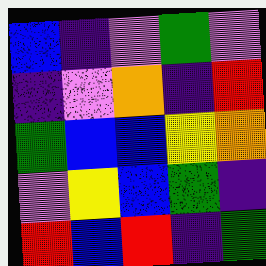[["blue", "indigo", "violet", "green", "violet"], ["indigo", "violet", "orange", "indigo", "red"], ["green", "blue", "blue", "yellow", "orange"], ["violet", "yellow", "blue", "green", "indigo"], ["red", "blue", "red", "indigo", "green"]]